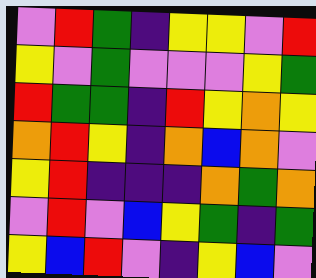[["violet", "red", "green", "indigo", "yellow", "yellow", "violet", "red"], ["yellow", "violet", "green", "violet", "violet", "violet", "yellow", "green"], ["red", "green", "green", "indigo", "red", "yellow", "orange", "yellow"], ["orange", "red", "yellow", "indigo", "orange", "blue", "orange", "violet"], ["yellow", "red", "indigo", "indigo", "indigo", "orange", "green", "orange"], ["violet", "red", "violet", "blue", "yellow", "green", "indigo", "green"], ["yellow", "blue", "red", "violet", "indigo", "yellow", "blue", "violet"]]